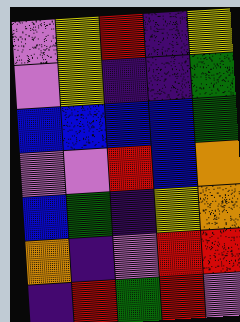[["violet", "yellow", "red", "indigo", "yellow"], ["violet", "yellow", "indigo", "indigo", "green"], ["blue", "blue", "blue", "blue", "green"], ["violet", "violet", "red", "blue", "orange"], ["blue", "green", "indigo", "yellow", "orange"], ["orange", "indigo", "violet", "red", "red"], ["indigo", "red", "green", "red", "violet"]]